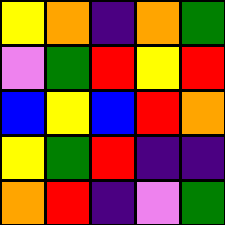[["yellow", "orange", "indigo", "orange", "green"], ["violet", "green", "red", "yellow", "red"], ["blue", "yellow", "blue", "red", "orange"], ["yellow", "green", "red", "indigo", "indigo"], ["orange", "red", "indigo", "violet", "green"]]